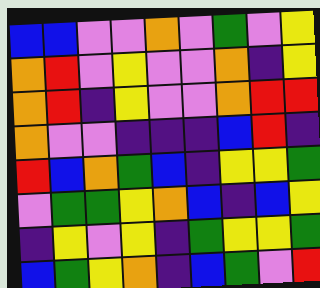[["blue", "blue", "violet", "violet", "orange", "violet", "green", "violet", "yellow"], ["orange", "red", "violet", "yellow", "violet", "violet", "orange", "indigo", "yellow"], ["orange", "red", "indigo", "yellow", "violet", "violet", "orange", "red", "red"], ["orange", "violet", "violet", "indigo", "indigo", "indigo", "blue", "red", "indigo"], ["red", "blue", "orange", "green", "blue", "indigo", "yellow", "yellow", "green"], ["violet", "green", "green", "yellow", "orange", "blue", "indigo", "blue", "yellow"], ["indigo", "yellow", "violet", "yellow", "indigo", "green", "yellow", "yellow", "green"], ["blue", "green", "yellow", "orange", "indigo", "blue", "green", "violet", "red"]]